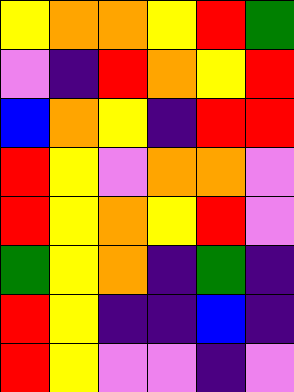[["yellow", "orange", "orange", "yellow", "red", "green"], ["violet", "indigo", "red", "orange", "yellow", "red"], ["blue", "orange", "yellow", "indigo", "red", "red"], ["red", "yellow", "violet", "orange", "orange", "violet"], ["red", "yellow", "orange", "yellow", "red", "violet"], ["green", "yellow", "orange", "indigo", "green", "indigo"], ["red", "yellow", "indigo", "indigo", "blue", "indigo"], ["red", "yellow", "violet", "violet", "indigo", "violet"]]